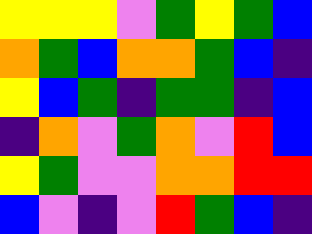[["yellow", "yellow", "yellow", "violet", "green", "yellow", "green", "blue"], ["orange", "green", "blue", "orange", "orange", "green", "blue", "indigo"], ["yellow", "blue", "green", "indigo", "green", "green", "indigo", "blue"], ["indigo", "orange", "violet", "green", "orange", "violet", "red", "blue"], ["yellow", "green", "violet", "violet", "orange", "orange", "red", "red"], ["blue", "violet", "indigo", "violet", "red", "green", "blue", "indigo"]]